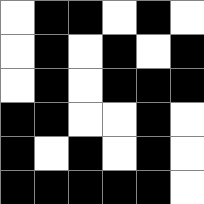[["white", "black", "black", "white", "black", "white"], ["white", "black", "white", "black", "white", "black"], ["white", "black", "white", "black", "black", "black"], ["black", "black", "white", "white", "black", "white"], ["black", "white", "black", "white", "black", "white"], ["black", "black", "black", "black", "black", "white"]]